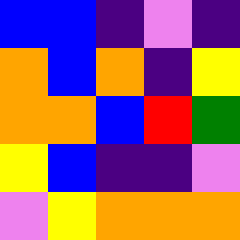[["blue", "blue", "indigo", "violet", "indigo"], ["orange", "blue", "orange", "indigo", "yellow"], ["orange", "orange", "blue", "red", "green"], ["yellow", "blue", "indigo", "indigo", "violet"], ["violet", "yellow", "orange", "orange", "orange"]]